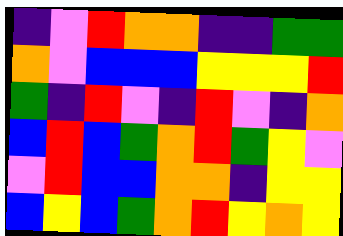[["indigo", "violet", "red", "orange", "orange", "indigo", "indigo", "green", "green"], ["orange", "violet", "blue", "blue", "blue", "yellow", "yellow", "yellow", "red"], ["green", "indigo", "red", "violet", "indigo", "red", "violet", "indigo", "orange"], ["blue", "red", "blue", "green", "orange", "red", "green", "yellow", "violet"], ["violet", "red", "blue", "blue", "orange", "orange", "indigo", "yellow", "yellow"], ["blue", "yellow", "blue", "green", "orange", "red", "yellow", "orange", "yellow"]]